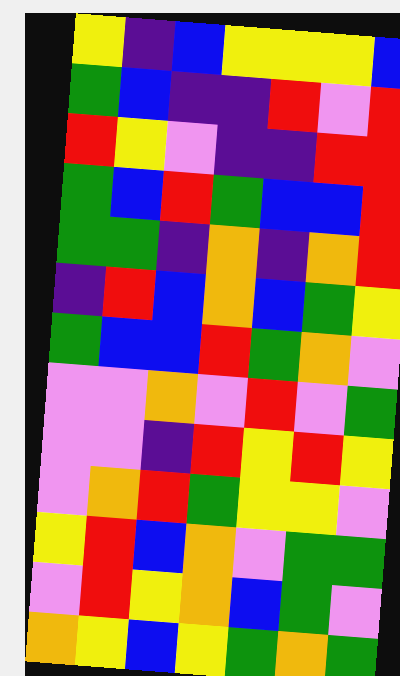[["yellow", "indigo", "blue", "yellow", "yellow", "yellow", "blue"], ["green", "blue", "indigo", "indigo", "red", "violet", "red"], ["red", "yellow", "violet", "indigo", "indigo", "red", "red"], ["green", "blue", "red", "green", "blue", "blue", "red"], ["green", "green", "indigo", "orange", "indigo", "orange", "red"], ["indigo", "red", "blue", "orange", "blue", "green", "yellow"], ["green", "blue", "blue", "red", "green", "orange", "violet"], ["violet", "violet", "orange", "violet", "red", "violet", "green"], ["violet", "violet", "indigo", "red", "yellow", "red", "yellow"], ["violet", "orange", "red", "green", "yellow", "yellow", "violet"], ["yellow", "red", "blue", "orange", "violet", "green", "green"], ["violet", "red", "yellow", "orange", "blue", "green", "violet"], ["orange", "yellow", "blue", "yellow", "green", "orange", "green"]]